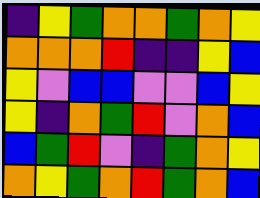[["indigo", "yellow", "green", "orange", "orange", "green", "orange", "yellow"], ["orange", "orange", "orange", "red", "indigo", "indigo", "yellow", "blue"], ["yellow", "violet", "blue", "blue", "violet", "violet", "blue", "yellow"], ["yellow", "indigo", "orange", "green", "red", "violet", "orange", "blue"], ["blue", "green", "red", "violet", "indigo", "green", "orange", "yellow"], ["orange", "yellow", "green", "orange", "red", "green", "orange", "blue"]]